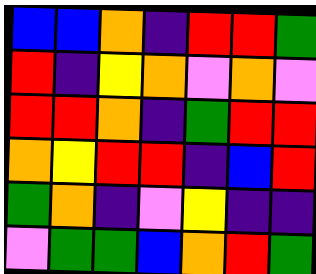[["blue", "blue", "orange", "indigo", "red", "red", "green"], ["red", "indigo", "yellow", "orange", "violet", "orange", "violet"], ["red", "red", "orange", "indigo", "green", "red", "red"], ["orange", "yellow", "red", "red", "indigo", "blue", "red"], ["green", "orange", "indigo", "violet", "yellow", "indigo", "indigo"], ["violet", "green", "green", "blue", "orange", "red", "green"]]